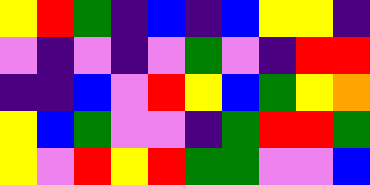[["yellow", "red", "green", "indigo", "blue", "indigo", "blue", "yellow", "yellow", "indigo"], ["violet", "indigo", "violet", "indigo", "violet", "green", "violet", "indigo", "red", "red"], ["indigo", "indigo", "blue", "violet", "red", "yellow", "blue", "green", "yellow", "orange"], ["yellow", "blue", "green", "violet", "violet", "indigo", "green", "red", "red", "green"], ["yellow", "violet", "red", "yellow", "red", "green", "green", "violet", "violet", "blue"]]